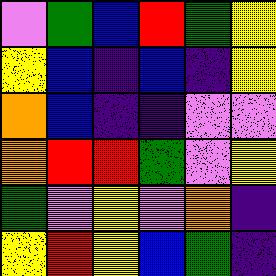[["violet", "green", "blue", "red", "green", "yellow"], ["yellow", "blue", "indigo", "blue", "indigo", "yellow"], ["orange", "blue", "indigo", "indigo", "violet", "violet"], ["orange", "red", "red", "green", "violet", "yellow"], ["green", "violet", "yellow", "violet", "orange", "indigo"], ["yellow", "red", "yellow", "blue", "green", "indigo"]]